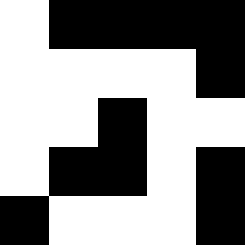[["white", "black", "black", "black", "black"], ["white", "white", "white", "white", "black"], ["white", "white", "black", "white", "white"], ["white", "black", "black", "white", "black"], ["black", "white", "white", "white", "black"]]